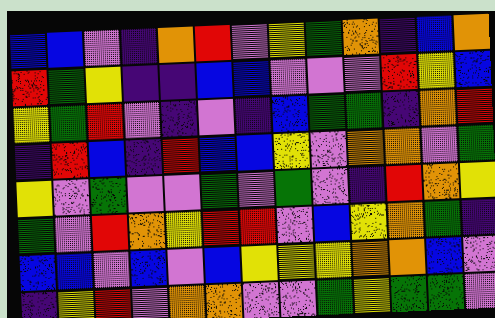[["blue", "blue", "violet", "indigo", "orange", "red", "violet", "yellow", "green", "orange", "indigo", "blue", "orange"], ["red", "green", "yellow", "indigo", "indigo", "blue", "blue", "violet", "violet", "violet", "red", "yellow", "blue"], ["yellow", "green", "red", "violet", "indigo", "violet", "indigo", "blue", "green", "green", "indigo", "orange", "red"], ["indigo", "red", "blue", "indigo", "red", "blue", "blue", "yellow", "violet", "orange", "orange", "violet", "green"], ["yellow", "violet", "green", "violet", "violet", "green", "violet", "green", "violet", "indigo", "red", "orange", "yellow"], ["green", "violet", "red", "orange", "yellow", "red", "red", "violet", "blue", "yellow", "orange", "green", "indigo"], ["blue", "blue", "violet", "blue", "violet", "blue", "yellow", "yellow", "yellow", "orange", "orange", "blue", "violet"], ["indigo", "yellow", "red", "violet", "orange", "orange", "violet", "violet", "green", "yellow", "green", "green", "violet"]]